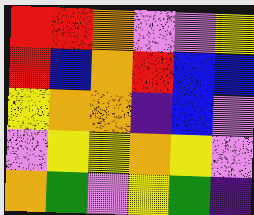[["red", "red", "orange", "violet", "violet", "yellow"], ["red", "blue", "orange", "red", "blue", "blue"], ["yellow", "orange", "orange", "indigo", "blue", "violet"], ["violet", "yellow", "yellow", "orange", "yellow", "violet"], ["orange", "green", "violet", "yellow", "green", "indigo"]]